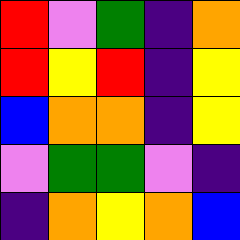[["red", "violet", "green", "indigo", "orange"], ["red", "yellow", "red", "indigo", "yellow"], ["blue", "orange", "orange", "indigo", "yellow"], ["violet", "green", "green", "violet", "indigo"], ["indigo", "orange", "yellow", "orange", "blue"]]